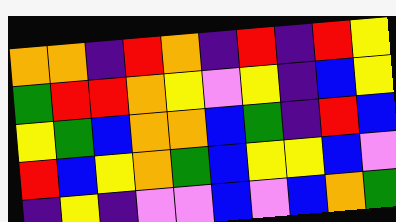[["orange", "orange", "indigo", "red", "orange", "indigo", "red", "indigo", "red", "yellow"], ["green", "red", "red", "orange", "yellow", "violet", "yellow", "indigo", "blue", "yellow"], ["yellow", "green", "blue", "orange", "orange", "blue", "green", "indigo", "red", "blue"], ["red", "blue", "yellow", "orange", "green", "blue", "yellow", "yellow", "blue", "violet"], ["indigo", "yellow", "indigo", "violet", "violet", "blue", "violet", "blue", "orange", "green"]]